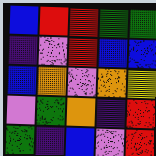[["blue", "red", "red", "green", "green"], ["indigo", "violet", "red", "blue", "blue"], ["blue", "orange", "violet", "orange", "yellow"], ["violet", "green", "orange", "indigo", "red"], ["green", "indigo", "blue", "violet", "red"]]